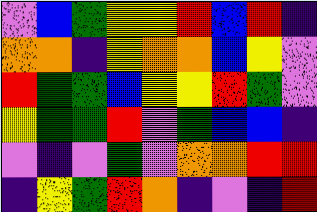[["violet", "blue", "green", "yellow", "yellow", "red", "blue", "red", "indigo"], ["orange", "orange", "indigo", "yellow", "orange", "orange", "blue", "yellow", "violet"], ["red", "green", "green", "blue", "yellow", "yellow", "red", "green", "violet"], ["yellow", "green", "green", "red", "violet", "green", "blue", "blue", "indigo"], ["violet", "indigo", "violet", "green", "violet", "orange", "orange", "red", "red"], ["indigo", "yellow", "green", "red", "orange", "indigo", "violet", "indigo", "red"]]